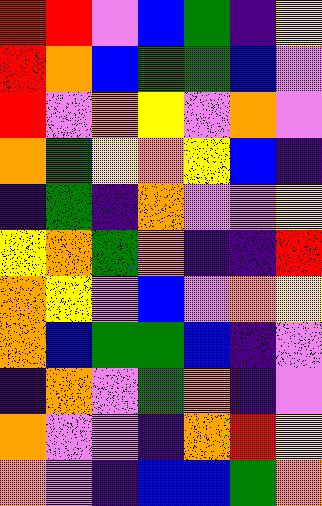[["red", "red", "violet", "blue", "green", "indigo", "yellow"], ["red", "orange", "blue", "green", "green", "blue", "violet"], ["red", "violet", "orange", "yellow", "violet", "orange", "violet"], ["orange", "green", "yellow", "orange", "yellow", "blue", "indigo"], ["indigo", "green", "indigo", "orange", "violet", "violet", "yellow"], ["yellow", "orange", "green", "orange", "indigo", "indigo", "red"], ["orange", "yellow", "violet", "blue", "violet", "orange", "yellow"], ["orange", "blue", "green", "green", "blue", "indigo", "violet"], ["indigo", "orange", "violet", "green", "orange", "indigo", "violet"], ["orange", "violet", "violet", "indigo", "orange", "red", "yellow"], ["orange", "violet", "indigo", "blue", "blue", "green", "orange"]]